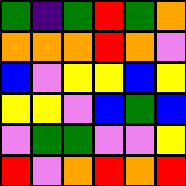[["green", "indigo", "green", "red", "green", "orange"], ["orange", "orange", "orange", "red", "orange", "violet"], ["blue", "violet", "yellow", "yellow", "blue", "yellow"], ["yellow", "yellow", "violet", "blue", "green", "blue"], ["violet", "green", "green", "violet", "violet", "yellow"], ["red", "violet", "orange", "red", "orange", "red"]]